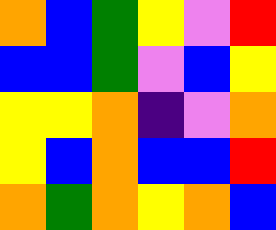[["orange", "blue", "green", "yellow", "violet", "red"], ["blue", "blue", "green", "violet", "blue", "yellow"], ["yellow", "yellow", "orange", "indigo", "violet", "orange"], ["yellow", "blue", "orange", "blue", "blue", "red"], ["orange", "green", "orange", "yellow", "orange", "blue"]]